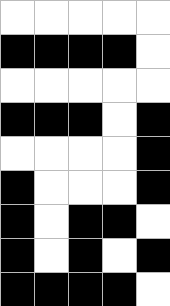[["white", "white", "white", "white", "white"], ["black", "black", "black", "black", "white"], ["white", "white", "white", "white", "white"], ["black", "black", "black", "white", "black"], ["white", "white", "white", "white", "black"], ["black", "white", "white", "white", "black"], ["black", "white", "black", "black", "white"], ["black", "white", "black", "white", "black"], ["black", "black", "black", "black", "white"]]